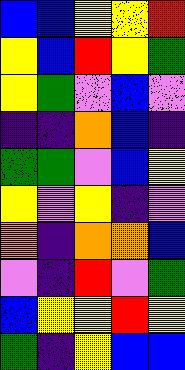[["blue", "blue", "yellow", "yellow", "red"], ["yellow", "blue", "red", "yellow", "green"], ["yellow", "green", "violet", "blue", "violet"], ["indigo", "indigo", "orange", "blue", "indigo"], ["green", "green", "violet", "blue", "yellow"], ["yellow", "violet", "yellow", "indigo", "violet"], ["orange", "indigo", "orange", "orange", "blue"], ["violet", "indigo", "red", "violet", "green"], ["blue", "yellow", "yellow", "red", "yellow"], ["green", "indigo", "yellow", "blue", "blue"]]